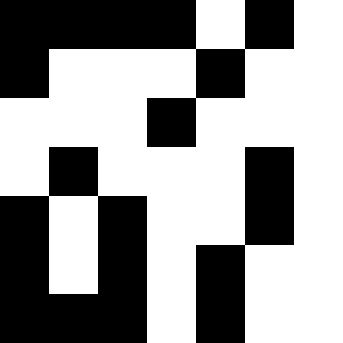[["black", "black", "black", "black", "white", "black", "white"], ["black", "white", "white", "white", "black", "white", "white"], ["white", "white", "white", "black", "white", "white", "white"], ["white", "black", "white", "white", "white", "black", "white"], ["black", "white", "black", "white", "white", "black", "white"], ["black", "white", "black", "white", "black", "white", "white"], ["black", "black", "black", "white", "black", "white", "white"]]